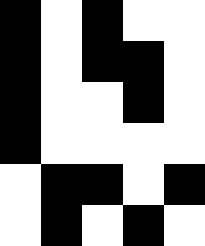[["black", "white", "black", "white", "white"], ["black", "white", "black", "black", "white"], ["black", "white", "white", "black", "white"], ["black", "white", "white", "white", "white"], ["white", "black", "black", "white", "black"], ["white", "black", "white", "black", "white"]]